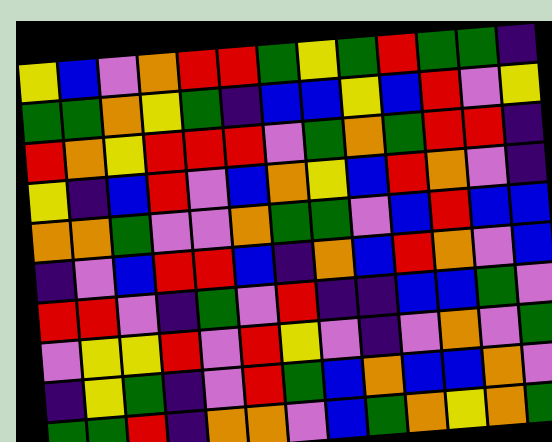[["yellow", "blue", "violet", "orange", "red", "red", "green", "yellow", "green", "red", "green", "green", "indigo"], ["green", "green", "orange", "yellow", "green", "indigo", "blue", "blue", "yellow", "blue", "red", "violet", "yellow"], ["red", "orange", "yellow", "red", "red", "red", "violet", "green", "orange", "green", "red", "red", "indigo"], ["yellow", "indigo", "blue", "red", "violet", "blue", "orange", "yellow", "blue", "red", "orange", "violet", "indigo"], ["orange", "orange", "green", "violet", "violet", "orange", "green", "green", "violet", "blue", "red", "blue", "blue"], ["indigo", "violet", "blue", "red", "red", "blue", "indigo", "orange", "blue", "red", "orange", "violet", "blue"], ["red", "red", "violet", "indigo", "green", "violet", "red", "indigo", "indigo", "blue", "blue", "green", "violet"], ["violet", "yellow", "yellow", "red", "violet", "red", "yellow", "violet", "indigo", "violet", "orange", "violet", "green"], ["indigo", "yellow", "green", "indigo", "violet", "red", "green", "blue", "orange", "blue", "blue", "orange", "violet"], ["green", "green", "red", "indigo", "orange", "orange", "violet", "blue", "green", "orange", "yellow", "orange", "green"]]